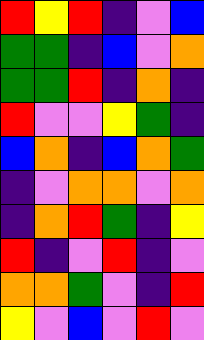[["red", "yellow", "red", "indigo", "violet", "blue"], ["green", "green", "indigo", "blue", "violet", "orange"], ["green", "green", "red", "indigo", "orange", "indigo"], ["red", "violet", "violet", "yellow", "green", "indigo"], ["blue", "orange", "indigo", "blue", "orange", "green"], ["indigo", "violet", "orange", "orange", "violet", "orange"], ["indigo", "orange", "red", "green", "indigo", "yellow"], ["red", "indigo", "violet", "red", "indigo", "violet"], ["orange", "orange", "green", "violet", "indigo", "red"], ["yellow", "violet", "blue", "violet", "red", "violet"]]